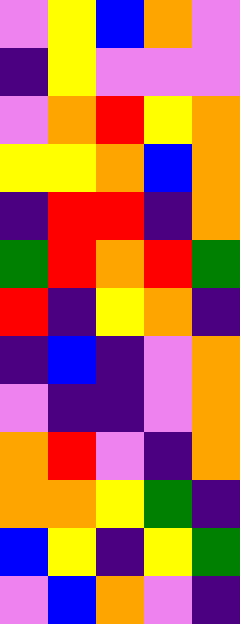[["violet", "yellow", "blue", "orange", "violet"], ["indigo", "yellow", "violet", "violet", "violet"], ["violet", "orange", "red", "yellow", "orange"], ["yellow", "yellow", "orange", "blue", "orange"], ["indigo", "red", "red", "indigo", "orange"], ["green", "red", "orange", "red", "green"], ["red", "indigo", "yellow", "orange", "indigo"], ["indigo", "blue", "indigo", "violet", "orange"], ["violet", "indigo", "indigo", "violet", "orange"], ["orange", "red", "violet", "indigo", "orange"], ["orange", "orange", "yellow", "green", "indigo"], ["blue", "yellow", "indigo", "yellow", "green"], ["violet", "blue", "orange", "violet", "indigo"]]